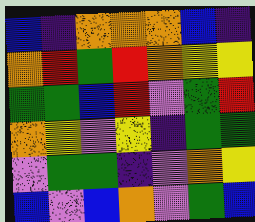[["blue", "indigo", "orange", "orange", "orange", "blue", "indigo"], ["orange", "red", "green", "red", "orange", "yellow", "yellow"], ["green", "green", "blue", "red", "violet", "green", "red"], ["orange", "yellow", "violet", "yellow", "indigo", "green", "green"], ["violet", "green", "green", "indigo", "violet", "orange", "yellow"], ["blue", "violet", "blue", "orange", "violet", "green", "blue"]]